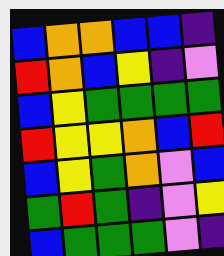[["blue", "orange", "orange", "blue", "blue", "indigo"], ["red", "orange", "blue", "yellow", "indigo", "violet"], ["blue", "yellow", "green", "green", "green", "green"], ["red", "yellow", "yellow", "orange", "blue", "red"], ["blue", "yellow", "green", "orange", "violet", "blue"], ["green", "red", "green", "indigo", "violet", "yellow"], ["blue", "green", "green", "green", "violet", "indigo"]]